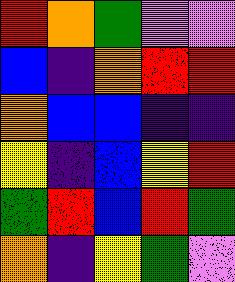[["red", "orange", "green", "violet", "violet"], ["blue", "indigo", "orange", "red", "red"], ["orange", "blue", "blue", "indigo", "indigo"], ["yellow", "indigo", "blue", "yellow", "red"], ["green", "red", "blue", "red", "green"], ["orange", "indigo", "yellow", "green", "violet"]]